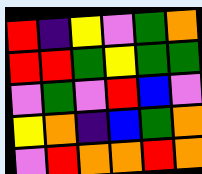[["red", "indigo", "yellow", "violet", "green", "orange"], ["red", "red", "green", "yellow", "green", "green"], ["violet", "green", "violet", "red", "blue", "violet"], ["yellow", "orange", "indigo", "blue", "green", "orange"], ["violet", "red", "orange", "orange", "red", "orange"]]